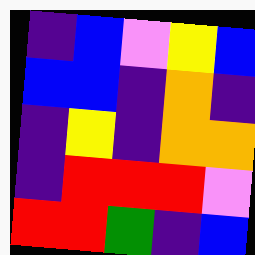[["indigo", "blue", "violet", "yellow", "blue"], ["blue", "blue", "indigo", "orange", "indigo"], ["indigo", "yellow", "indigo", "orange", "orange"], ["indigo", "red", "red", "red", "violet"], ["red", "red", "green", "indigo", "blue"]]